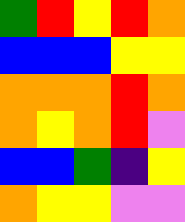[["green", "red", "yellow", "red", "orange"], ["blue", "blue", "blue", "yellow", "yellow"], ["orange", "orange", "orange", "red", "orange"], ["orange", "yellow", "orange", "red", "violet"], ["blue", "blue", "green", "indigo", "yellow"], ["orange", "yellow", "yellow", "violet", "violet"]]